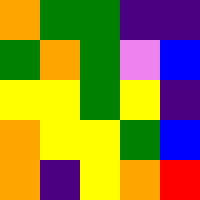[["orange", "green", "green", "indigo", "indigo"], ["green", "orange", "green", "violet", "blue"], ["yellow", "yellow", "green", "yellow", "indigo"], ["orange", "yellow", "yellow", "green", "blue"], ["orange", "indigo", "yellow", "orange", "red"]]